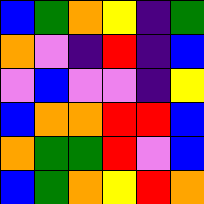[["blue", "green", "orange", "yellow", "indigo", "green"], ["orange", "violet", "indigo", "red", "indigo", "blue"], ["violet", "blue", "violet", "violet", "indigo", "yellow"], ["blue", "orange", "orange", "red", "red", "blue"], ["orange", "green", "green", "red", "violet", "blue"], ["blue", "green", "orange", "yellow", "red", "orange"]]